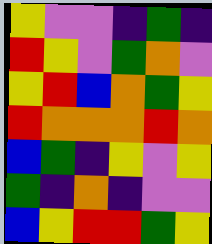[["yellow", "violet", "violet", "indigo", "green", "indigo"], ["red", "yellow", "violet", "green", "orange", "violet"], ["yellow", "red", "blue", "orange", "green", "yellow"], ["red", "orange", "orange", "orange", "red", "orange"], ["blue", "green", "indigo", "yellow", "violet", "yellow"], ["green", "indigo", "orange", "indigo", "violet", "violet"], ["blue", "yellow", "red", "red", "green", "yellow"]]